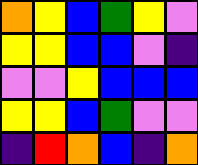[["orange", "yellow", "blue", "green", "yellow", "violet"], ["yellow", "yellow", "blue", "blue", "violet", "indigo"], ["violet", "violet", "yellow", "blue", "blue", "blue"], ["yellow", "yellow", "blue", "green", "violet", "violet"], ["indigo", "red", "orange", "blue", "indigo", "orange"]]